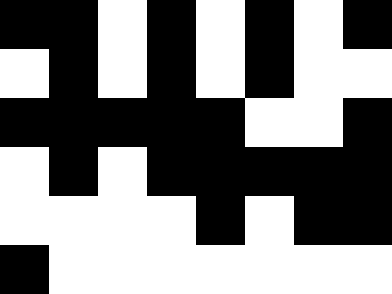[["black", "black", "white", "black", "white", "black", "white", "black"], ["white", "black", "white", "black", "white", "black", "white", "white"], ["black", "black", "black", "black", "black", "white", "white", "black"], ["white", "black", "white", "black", "black", "black", "black", "black"], ["white", "white", "white", "white", "black", "white", "black", "black"], ["black", "white", "white", "white", "white", "white", "white", "white"]]